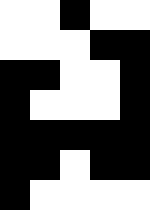[["white", "white", "black", "white", "white"], ["white", "white", "white", "black", "black"], ["black", "black", "white", "white", "black"], ["black", "white", "white", "white", "black"], ["black", "black", "black", "black", "black"], ["black", "black", "white", "black", "black"], ["black", "white", "white", "white", "white"]]